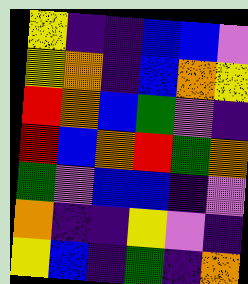[["yellow", "indigo", "indigo", "blue", "blue", "violet"], ["yellow", "orange", "indigo", "blue", "orange", "yellow"], ["red", "orange", "blue", "green", "violet", "indigo"], ["red", "blue", "orange", "red", "green", "orange"], ["green", "violet", "blue", "blue", "indigo", "violet"], ["orange", "indigo", "indigo", "yellow", "violet", "indigo"], ["yellow", "blue", "indigo", "green", "indigo", "orange"]]